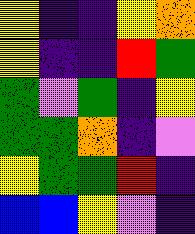[["yellow", "indigo", "indigo", "yellow", "orange"], ["yellow", "indigo", "indigo", "red", "green"], ["green", "violet", "green", "indigo", "yellow"], ["green", "green", "orange", "indigo", "violet"], ["yellow", "green", "green", "red", "indigo"], ["blue", "blue", "yellow", "violet", "indigo"]]